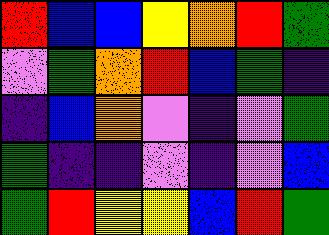[["red", "blue", "blue", "yellow", "orange", "red", "green"], ["violet", "green", "orange", "red", "blue", "green", "indigo"], ["indigo", "blue", "orange", "violet", "indigo", "violet", "green"], ["green", "indigo", "indigo", "violet", "indigo", "violet", "blue"], ["green", "red", "yellow", "yellow", "blue", "red", "green"]]